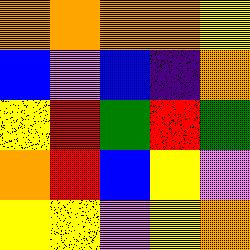[["orange", "orange", "orange", "orange", "yellow"], ["blue", "violet", "blue", "indigo", "orange"], ["yellow", "red", "green", "red", "green"], ["orange", "red", "blue", "yellow", "violet"], ["yellow", "yellow", "violet", "yellow", "orange"]]